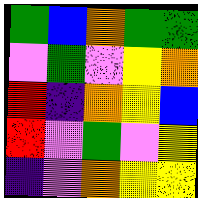[["green", "blue", "orange", "green", "green"], ["violet", "green", "violet", "yellow", "orange"], ["red", "indigo", "orange", "yellow", "blue"], ["red", "violet", "green", "violet", "yellow"], ["indigo", "violet", "orange", "yellow", "yellow"]]